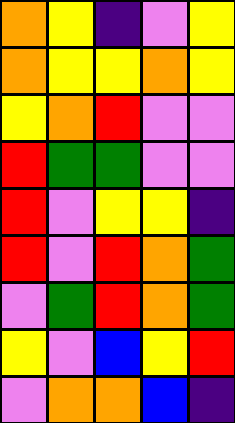[["orange", "yellow", "indigo", "violet", "yellow"], ["orange", "yellow", "yellow", "orange", "yellow"], ["yellow", "orange", "red", "violet", "violet"], ["red", "green", "green", "violet", "violet"], ["red", "violet", "yellow", "yellow", "indigo"], ["red", "violet", "red", "orange", "green"], ["violet", "green", "red", "orange", "green"], ["yellow", "violet", "blue", "yellow", "red"], ["violet", "orange", "orange", "blue", "indigo"]]